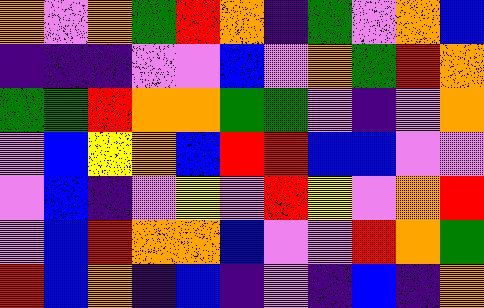[["orange", "violet", "orange", "green", "red", "orange", "indigo", "green", "violet", "orange", "blue"], ["indigo", "indigo", "indigo", "violet", "violet", "blue", "violet", "orange", "green", "red", "orange"], ["green", "green", "red", "orange", "orange", "green", "green", "violet", "indigo", "violet", "orange"], ["violet", "blue", "yellow", "orange", "blue", "red", "red", "blue", "blue", "violet", "violet"], ["violet", "blue", "indigo", "violet", "yellow", "violet", "red", "yellow", "violet", "orange", "red"], ["violet", "blue", "red", "orange", "orange", "blue", "violet", "violet", "red", "orange", "green"], ["red", "blue", "orange", "indigo", "blue", "indigo", "violet", "indigo", "blue", "indigo", "orange"]]